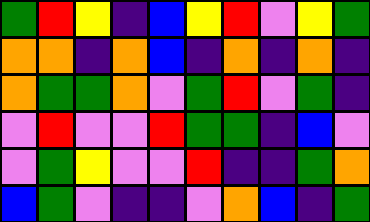[["green", "red", "yellow", "indigo", "blue", "yellow", "red", "violet", "yellow", "green"], ["orange", "orange", "indigo", "orange", "blue", "indigo", "orange", "indigo", "orange", "indigo"], ["orange", "green", "green", "orange", "violet", "green", "red", "violet", "green", "indigo"], ["violet", "red", "violet", "violet", "red", "green", "green", "indigo", "blue", "violet"], ["violet", "green", "yellow", "violet", "violet", "red", "indigo", "indigo", "green", "orange"], ["blue", "green", "violet", "indigo", "indigo", "violet", "orange", "blue", "indigo", "green"]]